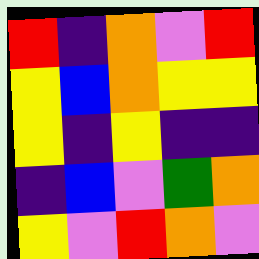[["red", "indigo", "orange", "violet", "red"], ["yellow", "blue", "orange", "yellow", "yellow"], ["yellow", "indigo", "yellow", "indigo", "indigo"], ["indigo", "blue", "violet", "green", "orange"], ["yellow", "violet", "red", "orange", "violet"]]